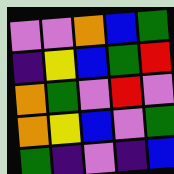[["violet", "violet", "orange", "blue", "green"], ["indigo", "yellow", "blue", "green", "red"], ["orange", "green", "violet", "red", "violet"], ["orange", "yellow", "blue", "violet", "green"], ["green", "indigo", "violet", "indigo", "blue"]]